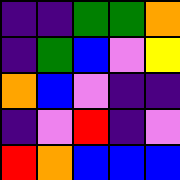[["indigo", "indigo", "green", "green", "orange"], ["indigo", "green", "blue", "violet", "yellow"], ["orange", "blue", "violet", "indigo", "indigo"], ["indigo", "violet", "red", "indigo", "violet"], ["red", "orange", "blue", "blue", "blue"]]